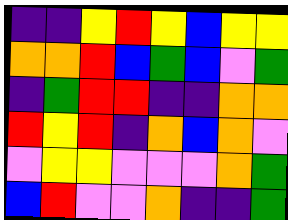[["indigo", "indigo", "yellow", "red", "yellow", "blue", "yellow", "yellow"], ["orange", "orange", "red", "blue", "green", "blue", "violet", "green"], ["indigo", "green", "red", "red", "indigo", "indigo", "orange", "orange"], ["red", "yellow", "red", "indigo", "orange", "blue", "orange", "violet"], ["violet", "yellow", "yellow", "violet", "violet", "violet", "orange", "green"], ["blue", "red", "violet", "violet", "orange", "indigo", "indigo", "green"]]